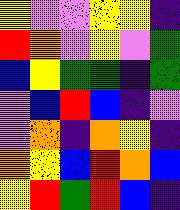[["yellow", "violet", "violet", "yellow", "yellow", "indigo"], ["red", "orange", "violet", "yellow", "violet", "green"], ["blue", "yellow", "green", "green", "indigo", "green"], ["violet", "blue", "red", "blue", "indigo", "violet"], ["violet", "orange", "indigo", "orange", "yellow", "indigo"], ["orange", "yellow", "blue", "red", "orange", "blue"], ["yellow", "red", "green", "red", "blue", "indigo"]]